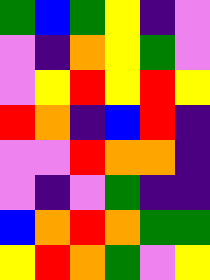[["green", "blue", "green", "yellow", "indigo", "violet"], ["violet", "indigo", "orange", "yellow", "green", "violet"], ["violet", "yellow", "red", "yellow", "red", "yellow"], ["red", "orange", "indigo", "blue", "red", "indigo"], ["violet", "violet", "red", "orange", "orange", "indigo"], ["violet", "indigo", "violet", "green", "indigo", "indigo"], ["blue", "orange", "red", "orange", "green", "green"], ["yellow", "red", "orange", "green", "violet", "yellow"]]